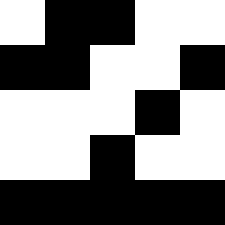[["white", "black", "black", "white", "white"], ["black", "black", "white", "white", "black"], ["white", "white", "white", "black", "white"], ["white", "white", "black", "white", "white"], ["black", "black", "black", "black", "black"]]